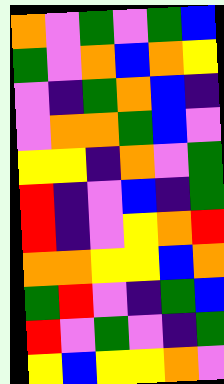[["orange", "violet", "green", "violet", "green", "blue"], ["green", "violet", "orange", "blue", "orange", "yellow"], ["violet", "indigo", "green", "orange", "blue", "indigo"], ["violet", "orange", "orange", "green", "blue", "violet"], ["yellow", "yellow", "indigo", "orange", "violet", "green"], ["red", "indigo", "violet", "blue", "indigo", "green"], ["red", "indigo", "violet", "yellow", "orange", "red"], ["orange", "orange", "yellow", "yellow", "blue", "orange"], ["green", "red", "violet", "indigo", "green", "blue"], ["red", "violet", "green", "violet", "indigo", "green"], ["yellow", "blue", "yellow", "yellow", "orange", "violet"]]